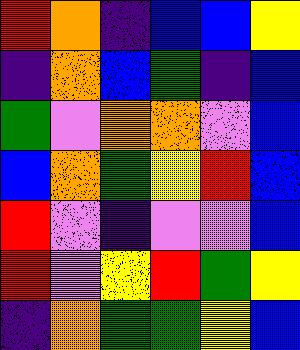[["red", "orange", "indigo", "blue", "blue", "yellow"], ["indigo", "orange", "blue", "green", "indigo", "blue"], ["green", "violet", "orange", "orange", "violet", "blue"], ["blue", "orange", "green", "yellow", "red", "blue"], ["red", "violet", "indigo", "violet", "violet", "blue"], ["red", "violet", "yellow", "red", "green", "yellow"], ["indigo", "orange", "green", "green", "yellow", "blue"]]